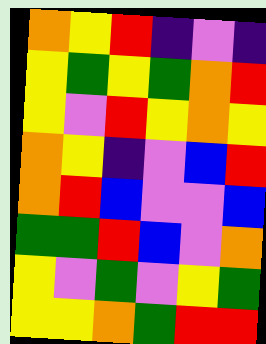[["orange", "yellow", "red", "indigo", "violet", "indigo"], ["yellow", "green", "yellow", "green", "orange", "red"], ["yellow", "violet", "red", "yellow", "orange", "yellow"], ["orange", "yellow", "indigo", "violet", "blue", "red"], ["orange", "red", "blue", "violet", "violet", "blue"], ["green", "green", "red", "blue", "violet", "orange"], ["yellow", "violet", "green", "violet", "yellow", "green"], ["yellow", "yellow", "orange", "green", "red", "red"]]